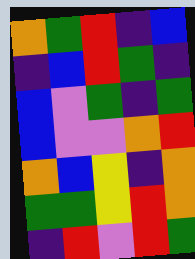[["orange", "green", "red", "indigo", "blue"], ["indigo", "blue", "red", "green", "indigo"], ["blue", "violet", "green", "indigo", "green"], ["blue", "violet", "violet", "orange", "red"], ["orange", "blue", "yellow", "indigo", "orange"], ["green", "green", "yellow", "red", "orange"], ["indigo", "red", "violet", "red", "green"]]